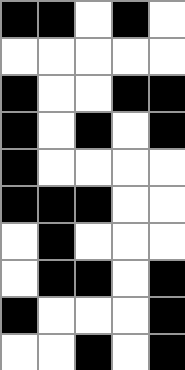[["black", "black", "white", "black", "white"], ["white", "white", "white", "white", "white"], ["black", "white", "white", "black", "black"], ["black", "white", "black", "white", "black"], ["black", "white", "white", "white", "white"], ["black", "black", "black", "white", "white"], ["white", "black", "white", "white", "white"], ["white", "black", "black", "white", "black"], ["black", "white", "white", "white", "black"], ["white", "white", "black", "white", "black"]]